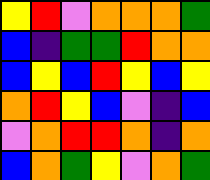[["yellow", "red", "violet", "orange", "orange", "orange", "green"], ["blue", "indigo", "green", "green", "red", "orange", "orange"], ["blue", "yellow", "blue", "red", "yellow", "blue", "yellow"], ["orange", "red", "yellow", "blue", "violet", "indigo", "blue"], ["violet", "orange", "red", "red", "orange", "indigo", "orange"], ["blue", "orange", "green", "yellow", "violet", "orange", "green"]]